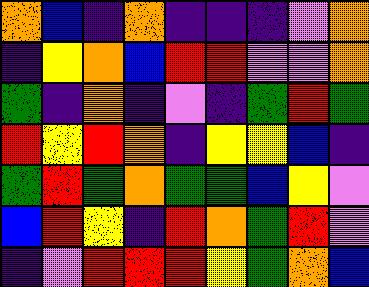[["orange", "blue", "indigo", "orange", "indigo", "indigo", "indigo", "violet", "orange"], ["indigo", "yellow", "orange", "blue", "red", "red", "violet", "violet", "orange"], ["green", "indigo", "orange", "indigo", "violet", "indigo", "green", "red", "green"], ["red", "yellow", "red", "orange", "indigo", "yellow", "yellow", "blue", "indigo"], ["green", "red", "green", "orange", "green", "green", "blue", "yellow", "violet"], ["blue", "red", "yellow", "indigo", "red", "orange", "green", "red", "violet"], ["indigo", "violet", "red", "red", "red", "yellow", "green", "orange", "blue"]]